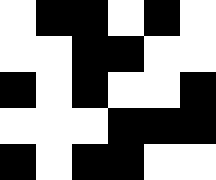[["white", "black", "black", "white", "black", "white"], ["white", "white", "black", "black", "white", "white"], ["black", "white", "black", "white", "white", "black"], ["white", "white", "white", "black", "black", "black"], ["black", "white", "black", "black", "white", "white"]]